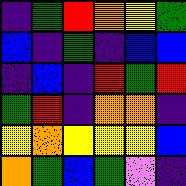[["indigo", "green", "red", "orange", "yellow", "green"], ["blue", "indigo", "green", "indigo", "blue", "blue"], ["indigo", "blue", "indigo", "red", "green", "red"], ["green", "red", "indigo", "orange", "orange", "indigo"], ["yellow", "orange", "yellow", "yellow", "yellow", "blue"], ["orange", "green", "blue", "green", "violet", "indigo"]]